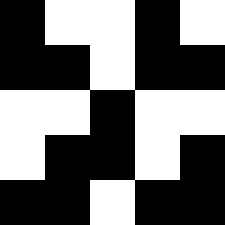[["black", "white", "white", "black", "white"], ["black", "black", "white", "black", "black"], ["white", "white", "black", "white", "white"], ["white", "black", "black", "white", "black"], ["black", "black", "white", "black", "black"]]